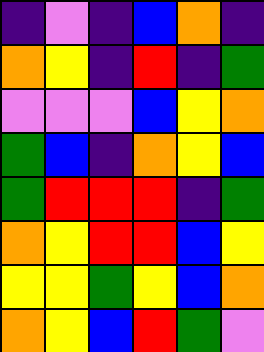[["indigo", "violet", "indigo", "blue", "orange", "indigo"], ["orange", "yellow", "indigo", "red", "indigo", "green"], ["violet", "violet", "violet", "blue", "yellow", "orange"], ["green", "blue", "indigo", "orange", "yellow", "blue"], ["green", "red", "red", "red", "indigo", "green"], ["orange", "yellow", "red", "red", "blue", "yellow"], ["yellow", "yellow", "green", "yellow", "blue", "orange"], ["orange", "yellow", "blue", "red", "green", "violet"]]